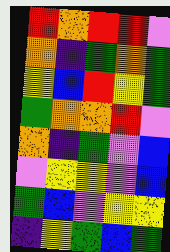[["red", "orange", "red", "red", "violet"], ["orange", "indigo", "green", "orange", "green"], ["yellow", "blue", "red", "yellow", "green"], ["green", "orange", "orange", "red", "violet"], ["orange", "indigo", "green", "violet", "blue"], ["violet", "yellow", "yellow", "violet", "blue"], ["green", "blue", "violet", "yellow", "yellow"], ["indigo", "yellow", "green", "blue", "green"]]